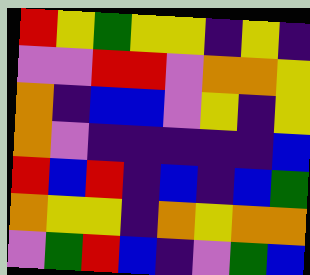[["red", "yellow", "green", "yellow", "yellow", "indigo", "yellow", "indigo"], ["violet", "violet", "red", "red", "violet", "orange", "orange", "yellow"], ["orange", "indigo", "blue", "blue", "violet", "yellow", "indigo", "yellow"], ["orange", "violet", "indigo", "indigo", "indigo", "indigo", "indigo", "blue"], ["red", "blue", "red", "indigo", "blue", "indigo", "blue", "green"], ["orange", "yellow", "yellow", "indigo", "orange", "yellow", "orange", "orange"], ["violet", "green", "red", "blue", "indigo", "violet", "green", "blue"]]